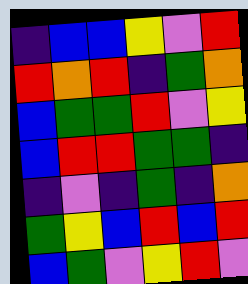[["indigo", "blue", "blue", "yellow", "violet", "red"], ["red", "orange", "red", "indigo", "green", "orange"], ["blue", "green", "green", "red", "violet", "yellow"], ["blue", "red", "red", "green", "green", "indigo"], ["indigo", "violet", "indigo", "green", "indigo", "orange"], ["green", "yellow", "blue", "red", "blue", "red"], ["blue", "green", "violet", "yellow", "red", "violet"]]